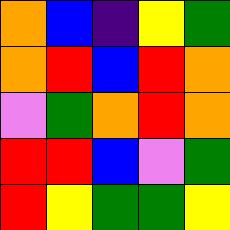[["orange", "blue", "indigo", "yellow", "green"], ["orange", "red", "blue", "red", "orange"], ["violet", "green", "orange", "red", "orange"], ["red", "red", "blue", "violet", "green"], ["red", "yellow", "green", "green", "yellow"]]